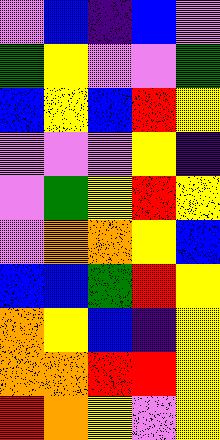[["violet", "blue", "indigo", "blue", "violet"], ["green", "yellow", "violet", "violet", "green"], ["blue", "yellow", "blue", "red", "yellow"], ["violet", "violet", "violet", "yellow", "indigo"], ["violet", "green", "yellow", "red", "yellow"], ["violet", "orange", "orange", "yellow", "blue"], ["blue", "blue", "green", "red", "yellow"], ["orange", "yellow", "blue", "indigo", "yellow"], ["orange", "orange", "red", "red", "yellow"], ["red", "orange", "yellow", "violet", "yellow"]]